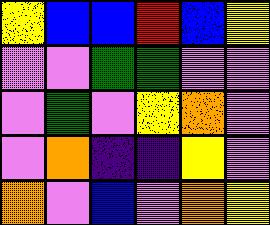[["yellow", "blue", "blue", "red", "blue", "yellow"], ["violet", "violet", "green", "green", "violet", "violet"], ["violet", "green", "violet", "yellow", "orange", "violet"], ["violet", "orange", "indigo", "indigo", "yellow", "violet"], ["orange", "violet", "blue", "violet", "orange", "yellow"]]